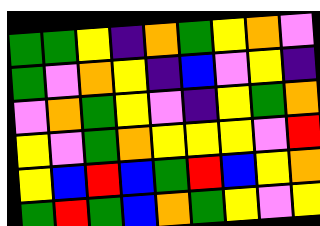[["green", "green", "yellow", "indigo", "orange", "green", "yellow", "orange", "violet"], ["green", "violet", "orange", "yellow", "indigo", "blue", "violet", "yellow", "indigo"], ["violet", "orange", "green", "yellow", "violet", "indigo", "yellow", "green", "orange"], ["yellow", "violet", "green", "orange", "yellow", "yellow", "yellow", "violet", "red"], ["yellow", "blue", "red", "blue", "green", "red", "blue", "yellow", "orange"], ["green", "red", "green", "blue", "orange", "green", "yellow", "violet", "yellow"]]